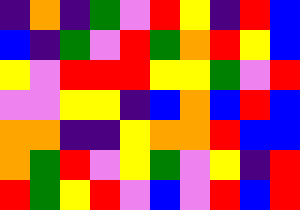[["indigo", "orange", "indigo", "green", "violet", "red", "yellow", "indigo", "red", "blue"], ["blue", "indigo", "green", "violet", "red", "green", "orange", "red", "yellow", "blue"], ["yellow", "violet", "red", "red", "red", "yellow", "yellow", "green", "violet", "red"], ["violet", "violet", "yellow", "yellow", "indigo", "blue", "orange", "blue", "red", "blue"], ["orange", "orange", "indigo", "indigo", "yellow", "orange", "orange", "red", "blue", "blue"], ["orange", "green", "red", "violet", "yellow", "green", "violet", "yellow", "indigo", "red"], ["red", "green", "yellow", "red", "violet", "blue", "violet", "red", "blue", "red"]]